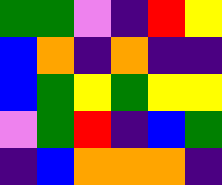[["green", "green", "violet", "indigo", "red", "yellow"], ["blue", "orange", "indigo", "orange", "indigo", "indigo"], ["blue", "green", "yellow", "green", "yellow", "yellow"], ["violet", "green", "red", "indigo", "blue", "green"], ["indigo", "blue", "orange", "orange", "orange", "indigo"]]